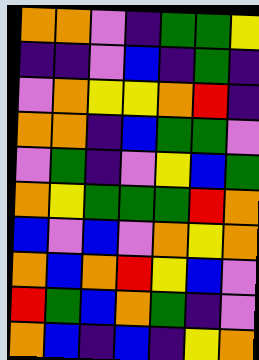[["orange", "orange", "violet", "indigo", "green", "green", "yellow"], ["indigo", "indigo", "violet", "blue", "indigo", "green", "indigo"], ["violet", "orange", "yellow", "yellow", "orange", "red", "indigo"], ["orange", "orange", "indigo", "blue", "green", "green", "violet"], ["violet", "green", "indigo", "violet", "yellow", "blue", "green"], ["orange", "yellow", "green", "green", "green", "red", "orange"], ["blue", "violet", "blue", "violet", "orange", "yellow", "orange"], ["orange", "blue", "orange", "red", "yellow", "blue", "violet"], ["red", "green", "blue", "orange", "green", "indigo", "violet"], ["orange", "blue", "indigo", "blue", "indigo", "yellow", "orange"]]